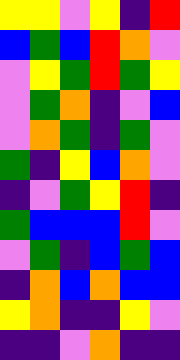[["yellow", "yellow", "violet", "yellow", "indigo", "red"], ["blue", "green", "blue", "red", "orange", "violet"], ["violet", "yellow", "green", "red", "green", "yellow"], ["violet", "green", "orange", "indigo", "violet", "blue"], ["violet", "orange", "green", "indigo", "green", "violet"], ["green", "indigo", "yellow", "blue", "orange", "violet"], ["indigo", "violet", "green", "yellow", "red", "indigo"], ["green", "blue", "blue", "blue", "red", "violet"], ["violet", "green", "indigo", "blue", "green", "blue"], ["indigo", "orange", "blue", "orange", "blue", "blue"], ["yellow", "orange", "indigo", "indigo", "yellow", "violet"], ["indigo", "indigo", "violet", "orange", "indigo", "indigo"]]